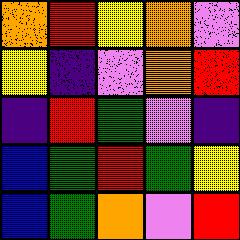[["orange", "red", "yellow", "orange", "violet"], ["yellow", "indigo", "violet", "orange", "red"], ["indigo", "red", "green", "violet", "indigo"], ["blue", "green", "red", "green", "yellow"], ["blue", "green", "orange", "violet", "red"]]